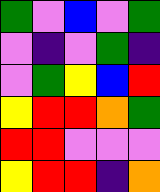[["green", "violet", "blue", "violet", "green"], ["violet", "indigo", "violet", "green", "indigo"], ["violet", "green", "yellow", "blue", "red"], ["yellow", "red", "red", "orange", "green"], ["red", "red", "violet", "violet", "violet"], ["yellow", "red", "red", "indigo", "orange"]]